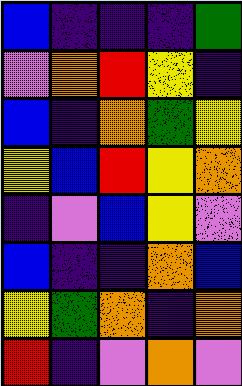[["blue", "indigo", "indigo", "indigo", "green"], ["violet", "orange", "red", "yellow", "indigo"], ["blue", "indigo", "orange", "green", "yellow"], ["yellow", "blue", "red", "yellow", "orange"], ["indigo", "violet", "blue", "yellow", "violet"], ["blue", "indigo", "indigo", "orange", "blue"], ["yellow", "green", "orange", "indigo", "orange"], ["red", "indigo", "violet", "orange", "violet"]]